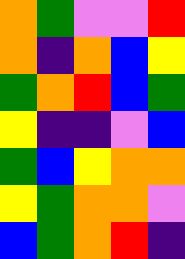[["orange", "green", "violet", "violet", "red"], ["orange", "indigo", "orange", "blue", "yellow"], ["green", "orange", "red", "blue", "green"], ["yellow", "indigo", "indigo", "violet", "blue"], ["green", "blue", "yellow", "orange", "orange"], ["yellow", "green", "orange", "orange", "violet"], ["blue", "green", "orange", "red", "indigo"]]